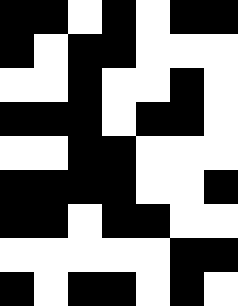[["black", "black", "white", "black", "white", "black", "black"], ["black", "white", "black", "black", "white", "white", "white"], ["white", "white", "black", "white", "white", "black", "white"], ["black", "black", "black", "white", "black", "black", "white"], ["white", "white", "black", "black", "white", "white", "white"], ["black", "black", "black", "black", "white", "white", "black"], ["black", "black", "white", "black", "black", "white", "white"], ["white", "white", "white", "white", "white", "black", "black"], ["black", "white", "black", "black", "white", "black", "white"]]